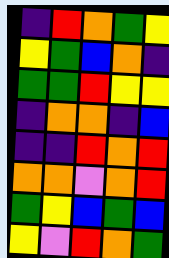[["indigo", "red", "orange", "green", "yellow"], ["yellow", "green", "blue", "orange", "indigo"], ["green", "green", "red", "yellow", "yellow"], ["indigo", "orange", "orange", "indigo", "blue"], ["indigo", "indigo", "red", "orange", "red"], ["orange", "orange", "violet", "orange", "red"], ["green", "yellow", "blue", "green", "blue"], ["yellow", "violet", "red", "orange", "green"]]